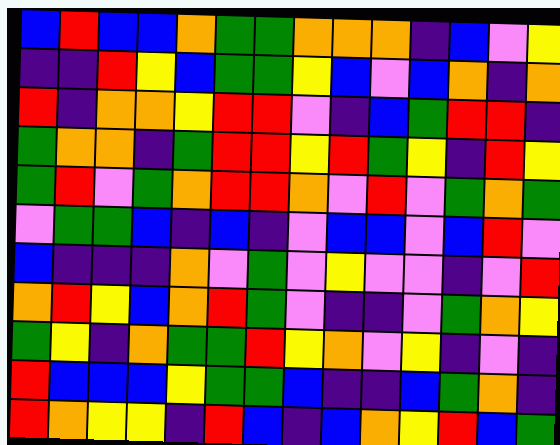[["blue", "red", "blue", "blue", "orange", "green", "green", "orange", "orange", "orange", "indigo", "blue", "violet", "yellow"], ["indigo", "indigo", "red", "yellow", "blue", "green", "green", "yellow", "blue", "violet", "blue", "orange", "indigo", "orange"], ["red", "indigo", "orange", "orange", "yellow", "red", "red", "violet", "indigo", "blue", "green", "red", "red", "indigo"], ["green", "orange", "orange", "indigo", "green", "red", "red", "yellow", "red", "green", "yellow", "indigo", "red", "yellow"], ["green", "red", "violet", "green", "orange", "red", "red", "orange", "violet", "red", "violet", "green", "orange", "green"], ["violet", "green", "green", "blue", "indigo", "blue", "indigo", "violet", "blue", "blue", "violet", "blue", "red", "violet"], ["blue", "indigo", "indigo", "indigo", "orange", "violet", "green", "violet", "yellow", "violet", "violet", "indigo", "violet", "red"], ["orange", "red", "yellow", "blue", "orange", "red", "green", "violet", "indigo", "indigo", "violet", "green", "orange", "yellow"], ["green", "yellow", "indigo", "orange", "green", "green", "red", "yellow", "orange", "violet", "yellow", "indigo", "violet", "indigo"], ["red", "blue", "blue", "blue", "yellow", "green", "green", "blue", "indigo", "indigo", "blue", "green", "orange", "indigo"], ["red", "orange", "yellow", "yellow", "indigo", "red", "blue", "indigo", "blue", "orange", "yellow", "red", "blue", "green"]]